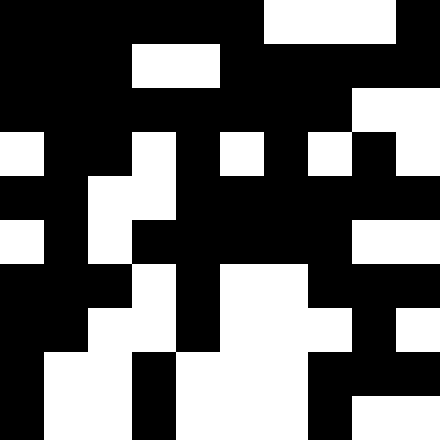[["black", "black", "black", "black", "black", "black", "white", "white", "white", "black"], ["black", "black", "black", "white", "white", "black", "black", "black", "black", "black"], ["black", "black", "black", "black", "black", "black", "black", "black", "white", "white"], ["white", "black", "black", "white", "black", "white", "black", "white", "black", "white"], ["black", "black", "white", "white", "black", "black", "black", "black", "black", "black"], ["white", "black", "white", "black", "black", "black", "black", "black", "white", "white"], ["black", "black", "black", "white", "black", "white", "white", "black", "black", "black"], ["black", "black", "white", "white", "black", "white", "white", "white", "black", "white"], ["black", "white", "white", "black", "white", "white", "white", "black", "black", "black"], ["black", "white", "white", "black", "white", "white", "white", "black", "white", "white"]]